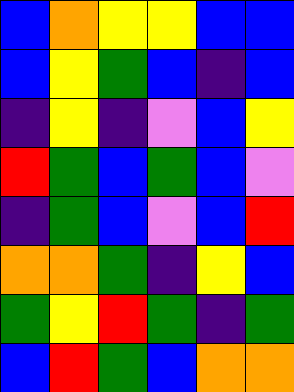[["blue", "orange", "yellow", "yellow", "blue", "blue"], ["blue", "yellow", "green", "blue", "indigo", "blue"], ["indigo", "yellow", "indigo", "violet", "blue", "yellow"], ["red", "green", "blue", "green", "blue", "violet"], ["indigo", "green", "blue", "violet", "blue", "red"], ["orange", "orange", "green", "indigo", "yellow", "blue"], ["green", "yellow", "red", "green", "indigo", "green"], ["blue", "red", "green", "blue", "orange", "orange"]]